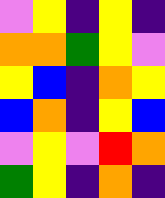[["violet", "yellow", "indigo", "yellow", "indigo"], ["orange", "orange", "green", "yellow", "violet"], ["yellow", "blue", "indigo", "orange", "yellow"], ["blue", "orange", "indigo", "yellow", "blue"], ["violet", "yellow", "violet", "red", "orange"], ["green", "yellow", "indigo", "orange", "indigo"]]